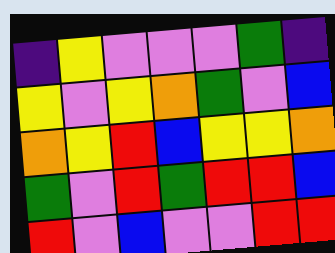[["indigo", "yellow", "violet", "violet", "violet", "green", "indigo"], ["yellow", "violet", "yellow", "orange", "green", "violet", "blue"], ["orange", "yellow", "red", "blue", "yellow", "yellow", "orange"], ["green", "violet", "red", "green", "red", "red", "blue"], ["red", "violet", "blue", "violet", "violet", "red", "red"]]